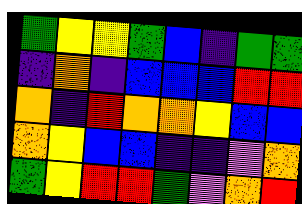[["green", "yellow", "yellow", "green", "blue", "indigo", "green", "green"], ["indigo", "orange", "indigo", "blue", "blue", "blue", "red", "red"], ["orange", "indigo", "red", "orange", "orange", "yellow", "blue", "blue"], ["orange", "yellow", "blue", "blue", "indigo", "indigo", "violet", "orange"], ["green", "yellow", "red", "red", "green", "violet", "orange", "red"]]